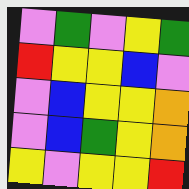[["violet", "green", "violet", "yellow", "green"], ["red", "yellow", "yellow", "blue", "violet"], ["violet", "blue", "yellow", "yellow", "orange"], ["violet", "blue", "green", "yellow", "orange"], ["yellow", "violet", "yellow", "yellow", "red"]]